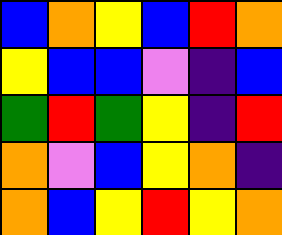[["blue", "orange", "yellow", "blue", "red", "orange"], ["yellow", "blue", "blue", "violet", "indigo", "blue"], ["green", "red", "green", "yellow", "indigo", "red"], ["orange", "violet", "blue", "yellow", "orange", "indigo"], ["orange", "blue", "yellow", "red", "yellow", "orange"]]